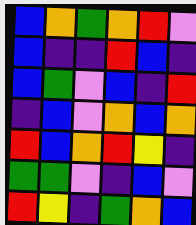[["blue", "orange", "green", "orange", "red", "violet"], ["blue", "indigo", "indigo", "red", "blue", "indigo"], ["blue", "green", "violet", "blue", "indigo", "red"], ["indigo", "blue", "violet", "orange", "blue", "orange"], ["red", "blue", "orange", "red", "yellow", "indigo"], ["green", "green", "violet", "indigo", "blue", "violet"], ["red", "yellow", "indigo", "green", "orange", "blue"]]